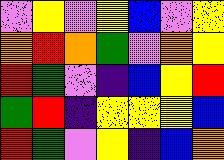[["violet", "yellow", "violet", "yellow", "blue", "violet", "yellow"], ["orange", "red", "orange", "green", "violet", "orange", "yellow"], ["red", "green", "violet", "indigo", "blue", "yellow", "red"], ["green", "red", "indigo", "yellow", "yellow", "yellow", "blue"], ["red", "green", "violet", "yellow", "indigo", "blue", "orange"]]